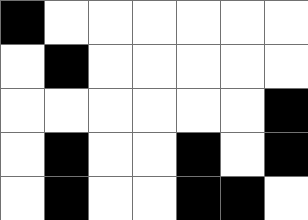[["black", "white", "white", "white", "white", "white", "white"], ["white", "black", "white", "white", "white", "white", "white"], ["white", "white", "white", "white", "white", "white", "black"], ["white", "black", "white", "white", "black", "white", "black"], ["white", "black", "white", "white", "black", "black", "white"]]